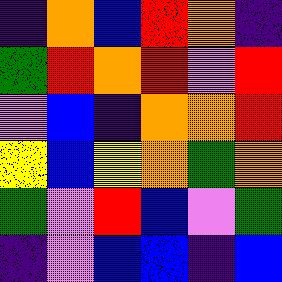[["indigo", "orange", "blue", "red", "orange", "indigo"], ["green", "red", "orange", "red", "violet", "red"], ["violet", "blue", "indigo", "orange", "orange", "red"], ["yellow", "blue", "yellow", "orange", "green", "orange"], ["green", "violet", "red", "blue", "violet", "green"], ["indigo", "violet", "blue", "blue", "indigo", "blue"]]